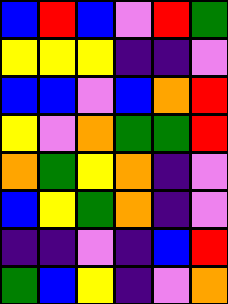[["blue", "red", "blue", "violet", "red", "green"], ["yellow", "yellow", "yellow", "indigo", "indigo", "violet"], ["blue", "blue", "violet", "blue", "orange", "red"], ["yellow", "violet", "orange", "green", "green", "red"], ["orange", "green", "yellow", "orange", "indigo", "violet"], ["blue", "yellow", "green", "orange", "indigo", "violet"], ["indigo", "indigo", "violet", "indigo", "blue", "red"], ["green", "blue", "yellow", "indigo", "violet", "orange"]]